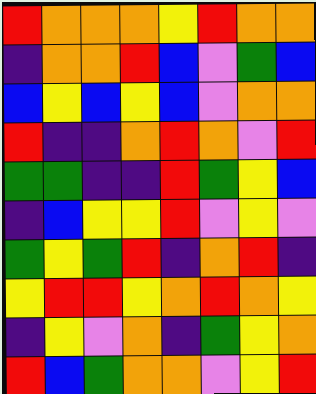[["red", "orange", "orange", "orange", "yellow", "red", "orange", "orange"], ["indigo", "orange", "orange", "red", "blue", "violet", "green", "blue"], ["blue", "yellow", "blue", "yellow", "blue", "violet", "orange", "orange"], ["red", "indigo", "indigo", "orange", "red", "orange", "violet", "red"], ["green", "green", "indigo", "indigo", "red", "green", "yellow", "blue"], ["indigo", "blue", "yellow", "yellow", "red", "violet", "yellow", "violet"], ["green", "yellow", "green", "red", "indigo", "orange", "red", "indigo"], ["yellow", "red", "red", "yellow", "orange", "red", "orange", "yellow"], ["indigo", "yellow", "violet", "orange", "indigo", "green", "yellow", "orange"], ["red", "blue", "green", "orange", "orange", "violet", "yellow", "red"]]